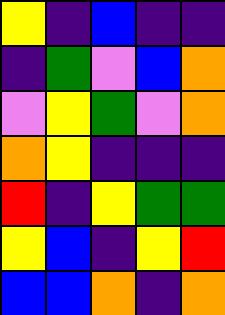[["yellow", "indigo", "blue", "indigo", "indigo"], ["indigo", "green", "violet", "blue", "orange"], ["violet", "yellow", "green", "violet", "orange"], ["orange", "yellow", "indigo", "indigo", "indigo"], ["red", "indigo", "yellow", "green", "green"], ["yellow", "blue", "indigo", "yellow", "red"], ["blue", "blue", "orange", "indigo", "orange"]]